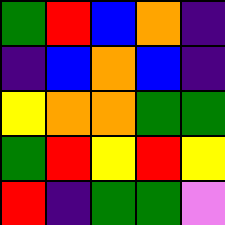[["green", "red", "blue", "orange", "indigo"], ["indigo", "blue", "orange", "blue", "indigo"], ["yellow", "orange", "orange", "green", "green"], ["green", "red", "yellow", "red", "yellow"], ["red", "indigo", "green", "green", "violet"]]